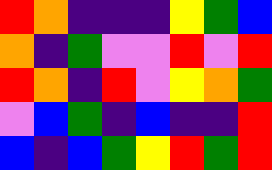[["red", "orange", "indigo", "indigo", "indigo", "yellow", "green", "blue"], ["orange", "indigo", "green", "violet", "violet", "red", "violet", "red"], ["red", "orange", "indigo", "red", "violet", "yellow", "orange", "green"], ["violet", "blue", "green", "indigo", "blue", "indigo", "indigo", "red"], ["blue", "indigo", "blue", "green", "yellow", "red", "green", "red"]]